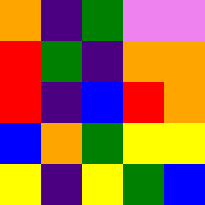[["orange", "indigo", "green", "violet", "violet"], ["red", "green", "indigo", "orange", "orange"], ["red", "indigo", "blue", "red", "orange"], ["blue", "orange", "green", "yellow", "yellow"], ["yellow", "indigo", "yellow", "green", "blue"]]